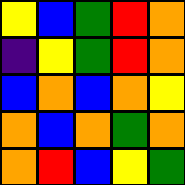[["yellow", "blue", "green", "red", "orange"], ["indigo", "yellow", "green", "red", "orange"], ["blue", "orange", "blue", "orange", "yellow"], ["orange", "blue", "orange", "green", "orange"], ["orange", "red", "blue", "yellow", "green"]]